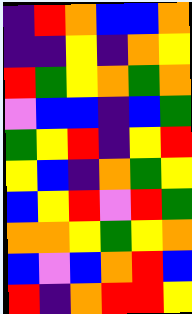[["indigo", "red", "orange", "blue", "blue", "orange"], ["indigo", "indigo", "yellow", "indigo", "orange", "yellow"], ["red", "green", "yellow", "orange", "green", "orange"], ["violet", "blue", "blue", "indigo", "blue", "green"], ["green", "yellow", "red", "indigo", "yellow", "red"], ["yellow", "blue", "indigo", "orange", "green", "yellow"], ["blue", "yellow", "red", "violet", "red", "green"], ["orange", "orange", "yellow", "green", "yellow", "orange"], ["blue", "violet", "blue", "orange", "red", "blue"], ["red", "indigo", "orange", "red", "red", "yellow"]]